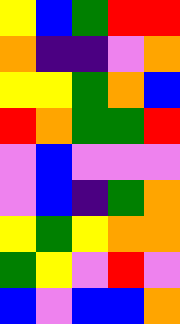[["yellow", "blue", "green", "red", "red"], ["orange", "indigo", "indigo", "violet", "orange"], ["yellow", "yellow", "green", "orange", "blue"], ["red", "orange", "green", "green", "red"], ["violet", "blue", "violet", "violet", "violet"], ["violet", "blue", "indigo", "green", "orange"], ["yellow", "green", "yellow", "orange", "orange"], ["green", "yellow", "violet", "red", "violet"], ["blue", "violet", "blue", "blue", "orange"]]